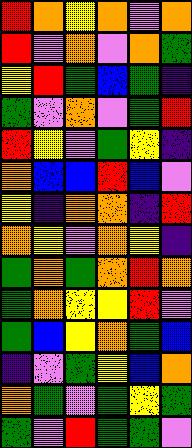[["red", "orange", "yellow", "orange", "violet", "orange"], ["red", "violet", "orange", "violet", "orange", "green"], ["yellow", "red", "green", "blue", "green", "indigo"], ["green", "violet", "orange", "violet", "green", "red"], ["red", "yellow", "violet", "green", "yellow", "indigo"], ["orange", "blue", "blue", "red", "blue", "violet"], ["yellow", "indigo", "orange", "orange", "indigo", "red"], ["orange", "yellow", "violet", "orange", "yellow", "indigo"], ["green", "orange", "green", "orange", "red", "orange"], ["green", "orange", "yellow", "yellow", "red", "violet"], ["green", "blue", "yellow", "orange", "green", "blue"], ["indigo", "violet", "green", "yellow", "blue", "orange"], ["orange", "green", "violet", "green", "yellow", "green"], ["green", "violet", "red", "green", "green", "violet"]]